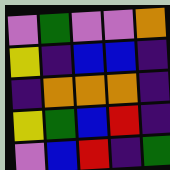[["violet", "green", "violet", "violet", "orange"], ["yellow", "indigo", "blue", "blue", "indigo"], ["indigo", "orange", "orange", "orange", "indigo"], ["yellow", "green", "blue", "red", "indigo"], ["violet", "blue", "red", "indigo", "green"]]